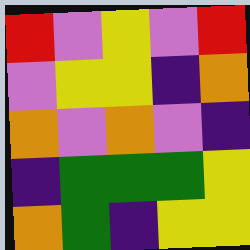[["red", "violet", "yellow", "violet", "red"], ["violet", "yellow", "yellow", "indigo", "orange"], ["orange", "violet", "orange", "violet", "indigo"], ["indigo", "green", "green", "green", "yellow"], ["orange", "green", "indigo", "yellow", "yellow"]]